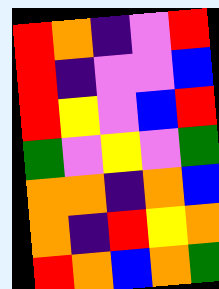[["red", "orange", "indigo", "violet", "red"], ["red", "indigo", "violet", "violet", "blue"], ["red", "yellow", "violet", "blue", "red"], ["green", "violet", "yellow", "violet", "green"], ["orange", "orange", "indigo", "orange", "blue"], ["orange", "indigo", "red", "yellow", "orange"], ["red", "orange", "blue", "orange", "green"]]